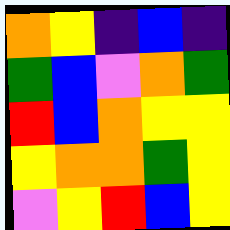[["orange", "yellow", "indigo", "blue", "indigo"], ["green", "blue", "violet", "orange", "green"], ["red", "blue", "orange", "yellow", "yellow"], ["yellow", "orange", "orange", "green", "yellow"], ["violet", "yellow", "red", "blue", "yellow"]]